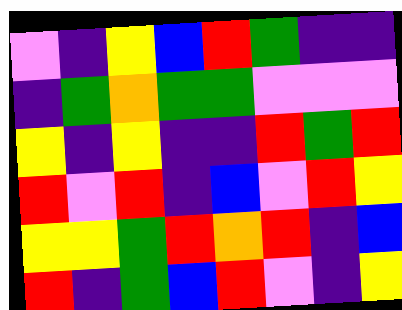[["violet", "indigo", "yellow", "blue", "red", "green", "indigo", "indigo"], ["indigo", "green", "orange", "green", "green", "violet", "violet", "violet"], ["yellow", "indigo", "yellow", "indigo", "indigo", "red", "green", "red"], ["red", "violet", "red", "indigo", "blue", "violet", "red", "yellow"], ["yellow", "yellow", "green", "red", "orange", "red", "indigo", "blue"], ["red", "indigo", "green", "blue", "red", "violet", "indigo", "yellow"]]